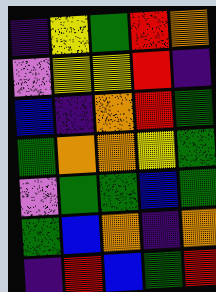[["indigo", "yellow", "green", "red", "orange"], ["violet", "yellow", "yellow", "red", "indigo"], ["blue", "indigo", "orange", "red", "green"], ["green", "orange", "orange", "yellow", "green"], ["violet", "green", "green", "blue", "green"], ["green", "blue", "orange", "indigo", "orange"], ["indigo", "red", "blue", "green", "red"]]